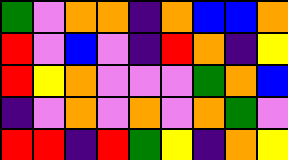[["green", "violet", "orange", "orange", "indigo", "orange", "blue", "blue", "orange"], ["red", "violet", "blue", "violet", "indigo", "red", "orange", "indigo", "yellow"], ["red", "yellow", "orange", "violet", "violet", "violet", "green", "orange", "blue"], ["indigo", "violet", "orange", "violet", "orange", "violet", "orange", "green", "violet"], ["red", "red", "indigo", "red", "green", "yellow", "indigo", "orange", "yellow"]]